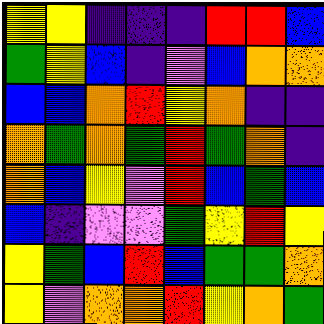[["yellow", "yellow", "indigo", "indigo", "indigo", "red", "red", "blue"], ["green", "yellow", "blue", "indigo", "violet", "blue", "orange", "orange"], ["blue", "blue", "orange", "red", "yellow", "orange", "indigo", "indigo"], ["orange", "green", "orange", "green", "red", "green", "orange", "indigo"], ["orange", "blue", "yellow", "violet", "red", "blue", "green", "blue"], ["blue", "indigo", "violet", "violet", "green", "yellow", "red", "yellow"], ["yellow", "green", "blue", "red", "blue", "green", "green", "orange"], ["yellow", "violet", "orange", "orange", "red", "yellow", "orange", "green"]]